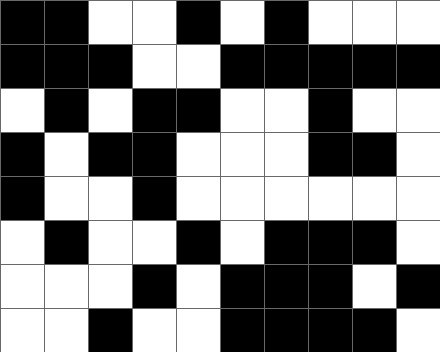[["black", "black", "white", "white", "black", "white", "black", "white", "white", "white"], ["black", "black", "black", "white", "white", "black", "black", "black", "black", "black"], ["white", "black", "white", "black", "black", "white", "white", "black", "white", "white"], ["black", "white", "black", "black", "white", "white", "white", "black", "black", "white"], ["black", "white", "white", "black", "white", "white", "white", "white", "white", "white"], ["white", "black", "white", "white", "black", "white", "black", "black", "black", "white"], ["white", "white", "white", "black", "white", "black", "black", "black", "white", "black"], ["white", "white", "black", "white", "white", "black", "black", "black", "black", "white"]]